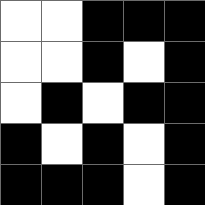[["white", "white", "black", "black", "black"], ["white", "white", "black", "white", "black"], ["white", "black", "white", "black", "black"], ["black", "white", "black", "white", "black"], ["black", "black", "black", "white", "black"]]